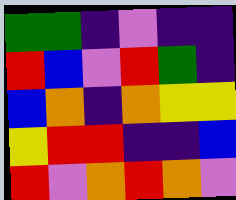[["green", "green", "indigo", "violet", "indigo", "indigo"], ["red", "blue", "violet", "red", "green", "indigo"], ["blue", "orange", "indigo", "orange", "yellow", "yellow"], ["yellow", "red", "red", "indigo", "indigo", "blue"], ["red", "violet", "orange", "red", "orange", "violet"]]